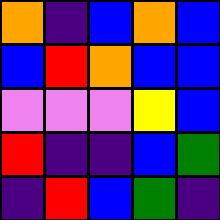[["orange", "indigo", "blue", "orange", "blue"], ["blue", "red", "orange", "blue", "blue"], ["violet", "violet", "violet", "yellow", "blue"], ["red", "indigo", "indigo", "blue", "green"], ["indigo", "red", "blue", "green", "indigo"]]